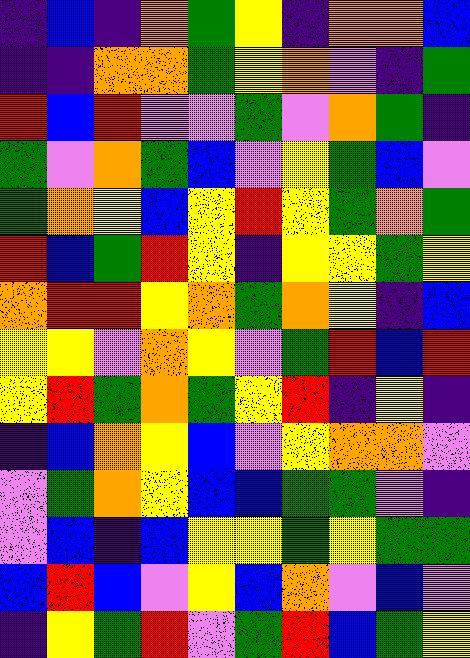[["indigo", "blue", "indigo", "orange", "green", "yellow", "indigo", "orange", "orange", "blue"], ["indigo", "indigo", "orange", "orange", "green", "yellow", "orange", "violet", "indigo", "green"], ["red", "blue", "red", "violet", "violet", "green", "violet", "orange", "green", "indigo"], ["green", "violet", "orange", "green", "blue", "violet", "yellow", "green", "blue", "violet"], ["green", "orange", "yellow", "blue", "yellow", "red", "yellow", "green", "orange", "green"], ["red", "blue", "green", "red", "yellow", "indigo", "yellow", "yellow", "green", "yellow"], ["orange", "red", "red", "yellow", "orange", "green", "orange", "yellow", "indigo", "blue"], ["yellow", "yellow", "violet", "orange", "yellow", "violet", "green", "red", "blue", "red"], ["yellow", "red", "green", "orange", "green", "yellow", "red", "indigo", "yellow", "indigo"], ["indigo", "blue", "orange", "yellow", "blue", "violet", "yellow", "orange", "orange", "violet"], ["violet", "green", "orange", "yellow", "blue", "blue", "green", "green", "violet", "indigo"], ["violet", "blue", "indigo", "blue", "yellow", "yellow", "green", "yellow", "green", "green"], ["blue", "red", "blue", "violet", "yellow", "blue", "orange", "violet", "blue", "violet"], ["indigo", "yellow", "green", "red", "violet", "green", "red", "blue", "green", "yellow"]]